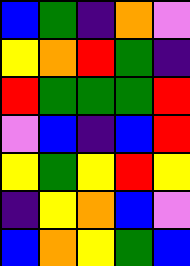[["blue", "green", "indigo", "orange", "violet"], ["yellow", "orange", "red", "green", "indigo"], ["red", "green", "green", "green", "red"], ["violet", "blue", "indigo", "blue", "red"], ["yellow", "green", "yellow", "red", "yellow"], ["indigo", "yellow", "orange", "blue", "violet"], ["blue", "orange", "yellow", "green", "blue"]]